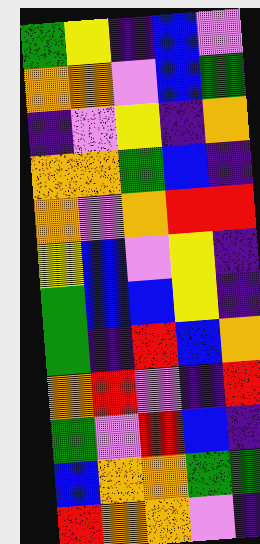[["green", "yellow", "indigo", "blue", "violet"], ["orange", "orange", "violet", "blue", "green"], ["indigo", "violet", "yellow", "indigo", "orange"], ["orange", "orange", "green", "blue", "indigo"], ["orange", "violet", "orange", "red", "red"], ["yellow", "blue", "violet", "yellow", "indigo"], ["green", "blue", "blue", "yellow", "indigo"], ["green", "indigo", "red", "blue", "orange"], ["orange", "red", "violet", "indigo", "red"], ["green", "violet", "red", "blue", "indigo"], ["blue", "orange", "orange", "green", "green"], ["red", "orange", "orange", "violet", "indigo"]]